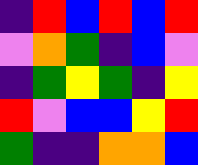[["indigo", "red", "blue", "red", "blue", "red"], ["violet", "orange", "green", "indigo", "blue", "violet"], ["indigo", "green", "yellow", "green", "indigo", "yellow"], ["red", "violet", "blue", "blue", "yellow", "red"], ["green", "indigo", "indigo", "orange", "orange", "blue"]]